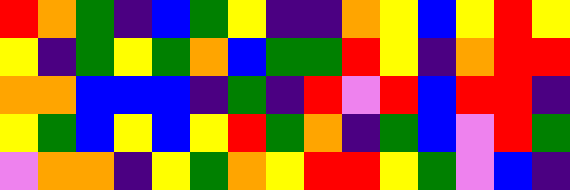[["red", "orange", "green", "indigo", "blue", "green", "yellow", "indigo", "indigo", "orange", "yellow", "blue", "yellow", "red", "yellow"], ["yellow", "indigo", "green", "yellow", "green", "orange", "blue", "green", "green", "red", "yellow", "indigo", "orange", "red", "red"], ["orange", "orange", "blue", "blue", "blue", "indigo", "green", "indigo", "red", "violet", "red", "blue", "red", "red", "indigo"], ["yellow", "green", "blue", "yellow", "blue", "yellow", "red", "green", "orange", "indigo", "green", "blue", "violet", "red", "green"], ["violet", "orange", "orange", "indigo", "yellow", "green", "orange", "yellow", "red", "red", "yellow", "green", "violet", "blue", "indigo"]]